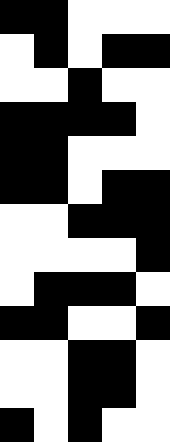[["black", "black", "white", "white", "white"], ["white", "black", "white", "black", "black"], ["white", "white", "black", "white", "white"], ["black", "black", "black", "black", "white"], ["black", "black", "white", "white", "white"], ["black", "black", "white", "black", "black"], ["white", "white", "black", "black", "black"], ["white", "white", "white", "white", "black"], ["white", "black", "black", "black", "white"], ["black", "black", "white", "white", "black"], ["white", "white", "black", "black", "white"], ["white", "white", "black", "black", "white"], ["black", "white", "black", "white", "white"]]